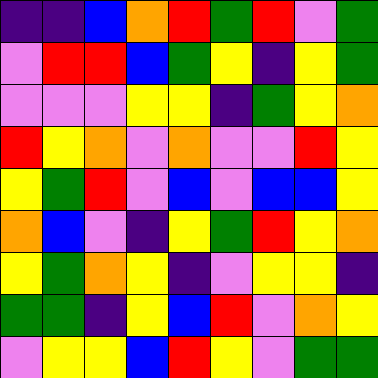[["indigo", "indigo", "blue", "orange", "red", "green", "red", "violet", "green"], ["violet", "red", "red", "blue", "green", "yellow", "indigo", "yellow", "green"], ["violet", "violet", "violet", "yellow", "yellow", "indigo", "green", "yellow", "orange"], ["red", "yellow", "orange", "violet", "orange", "violet", "violet", "red", "yellow"], ["yellow", "green", "red", "violet", "blue", "violet", "blue", "blue", "yellow"], ["orange", "blue", "violet", "indigo", "yellow", "green", "red", "yellow", "orange"], ["yellow", "green", "orange", "yellow", "indigo", "violet", "yellow", "yellow", "indigo"], ["green", "green", "indigo", "yellow", "blue", "red", "violet", "orange", "yellow"], ["violet", "yellow", "yellow", "blue", "red", "yellow", "violet", "green", "green"]]